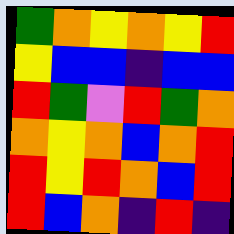[["green", "orange", "yellow", "orange", "yellow", "red"], ["yellow", "blue", "blue", "indigo", "blue", "blue"], ["red", "green", "violet", "red", "green", "orange"], ["orange", "yellow", "orange", "blue", "orange", "red"], ["red", "yellow", "red", "orange", "blue", "red"], ["red", "blue", "orange", "indigo", "red", "indigo"]]